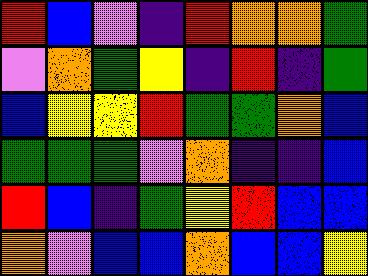[["red", "blue", "violet", "indigo", "red", "orange", "orange", "green"], ["violet", "orange", "green", "yellow", "indigo", "red", "indigo", "green"], ["blue", "yellow", "yellow", "red", "green", "green", "orange", "blue"], ["green", "green", "green", "violet", "orange", "indigo", "indigo", "blue"], ["red", "blue", "indigo", "green", "yellow", "red", "blue", "blue"], ["orange", "violet", "blue", "blue", "orange", "blue", "blue", "yellow"]]